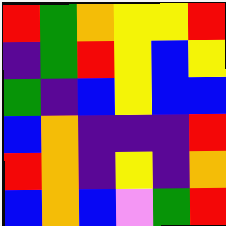[["red", "green", "orange", "yellow", "yellow", "red"], ["indigo", "green", "red", "yellow", "blue", "yellow"], ["green", "indigo", "blue", "yellow", "blue", "blue"], ["blue", "orange", "indigo", "indigo", "indigo", "red"], ["red", "orange", "indigo", "yellow", "indigo", "orange"], ["blue", "orange", "blue", "violet", "green", "red"]]